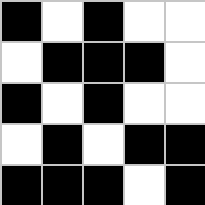[["black", "white", "black", "white", "white"], ["white", "black", "black", "black", "white"], ["black", "white", "black", "white", "white"], ["white", "black", "white", "black", "black"], ["black", "black", "black", "white", "black"]]